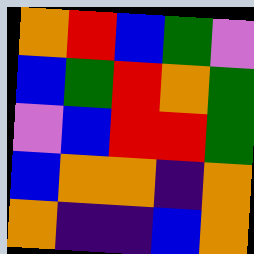[["orange", "red", "blue", "green", "violet"], ["blue", "green", "red", "orange", "green"], ["violet", "blue", "red", "red", "green"], ["blue", "orange", "orange", "indigo", "orange"], ["orange", "indigo", "indigo", "blue", "orange"]]